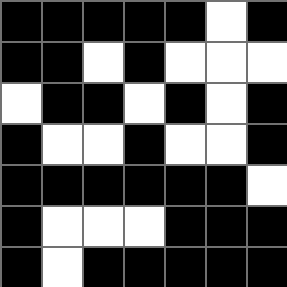[["black", "black", "black", "black", "black", "white", "black"], ["black", "black", "white", "black", "white", "white", "white"], ["white", "black", "black", "white", "black", "white", "black"], ["black", "white", "white", "black", "white", "white", "black"], ["black", "black", "black", "black", "black", "black", "white"], ["black", "white", "white", "white", "black", "black", "black"], ["black", "white", "black", "black", "black", "black", "black"]]